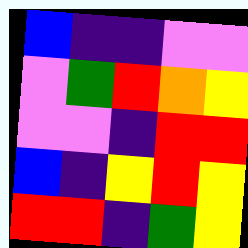[["blue", "indigo", "indigo", "violet", "violet"], ["violet", "green", "red", "orange", "yellow"], ["violet", "violet", "indigo", "red", "red"], ["blue", "indigo", "yellow", "red", "yellow"], ["red", "red", "indigo", "green", "yellow"]]